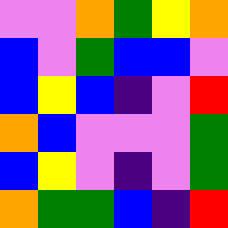[["violet", "violet", "orange", "green", "yellow", "orange"], ["blue", "violet", "green", "blue", "blue", "violet"], ["blue", "yellow", "blue", "indigo", "violet", "red"], ["orange", "blue", "violet", "violet", "violet", "green"], ["blue", "yellow", "violet", "indigo", "violet", "green"], ["orange", "green", "green", "blue", "indigo", "red"]]